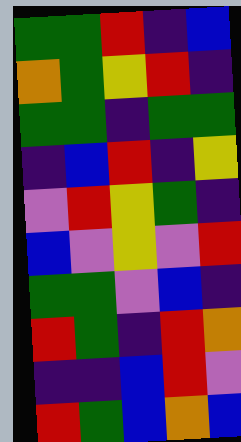[["green", "green", "red", "indigo", "blue"], ["orange", "green", "yellow", "red", "indigo"], ["green", "green", "indigo", "green", "green"], ["indigo", "blue", "red", "indigo", "yellow"], ["violet", "red", "yellow", "green", "indigo"], ["blue", "violet", "yellow", "violet", "red"], ["green", "green", "violet", "blue", "indigo"], ["red", "green", "indigo", "red", "orange"], ["indigo", "indigo", "blue", "red", "violet"], ["red", "green", "blue", "orange", "blue"]]